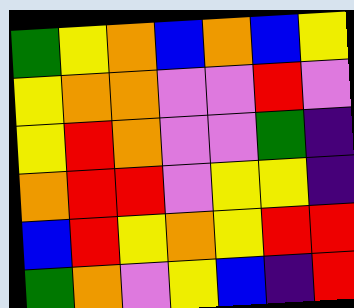[["green", "yellow", "orange", "blue", "orange", "blue", "yellow"], ["yellow", "orange", "orange", "violet", "violet", "red", "violet"], ["yellow", "red", "orange", "violet", "violet", "green", "indigo"], ["orange", "red", "red", "violet", "yellow", "yellow", "indigo"], ["blue", "red", "yellow", "orange", "yellow", "red", "red"], ["green", "orange", "violet", "yellow", "blue", "indigo", "red"]]